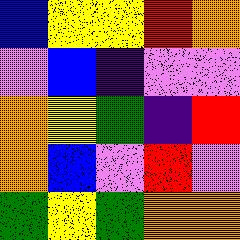[["blue", "yellow", "yellow", "red", "orange"], ["violet", "blue", "indigo", "violet", "violet"], ["orange", "yellow", "green", "indigo", "red"], ["orange", "blue", "violet", "red", "violet"], ["green", "yellow", "green", "orange", "orange"]]